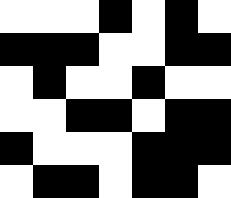[["white", "white", "white", "black", "white", "black", "white"], ["black", "black", "black", "white", "white", "black", "black"], ["white", "black", "white", "white", "black", "white", "white"], ["white", "white", "black", "black", "white", "black", "black"], ["black", "white", "white", "white", "black", "black", "black"], ["white", "black", "black", "white", "black", "black", "white"]]